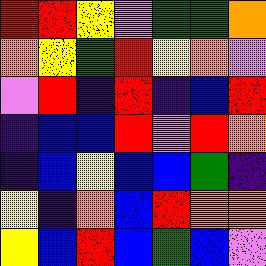[["red", "red", "yellow", "violet", "green", "green", "orange"], ["orange", "yellow", "green", "red", "yellow", "orange", "violet"], ["violet", "red", "indigo", "red", "indigo", "blue", "red"], ["indigo", "blue", "blue", "red", "violet", "red", "orange"], ["indigo", "blue", "yellow", "blue", "blue", "green", "indigo"], ["yellow", "indigo", "orange", "blue", "red", "orange", "orange"], ["yellow", "blue", "red", "blue", "green", "blue", "violet"]]